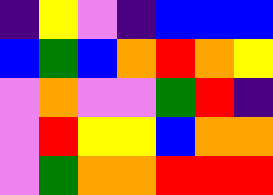[["indigo", "yellow", "violet", "indigo", "blue", "blue", "blue"], ["blue", "green", "blue", "orange", "red", "orange", "yellow"], ["violet", "orange", "violet", "violet", "green", "red", "indigo"], ["violet", "red", "yellow", "yellow", "blue", "orange", "orange"], ["violet", "green", "orange", "orange", "red", "red", "red"]]